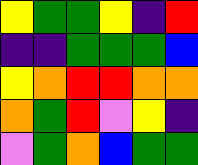[["yellow", "green", "green", "yellow", "indigo", "red"], ["indigo", "indigo", "green", "green", "green", "blue"], ["yellow", "orange", "red", "red", "orange", "orange"], ["orange", "green", "red", "violet", "yellow", "indigo"], ["violet", "green", "orange", "blue", "green", "green"]]